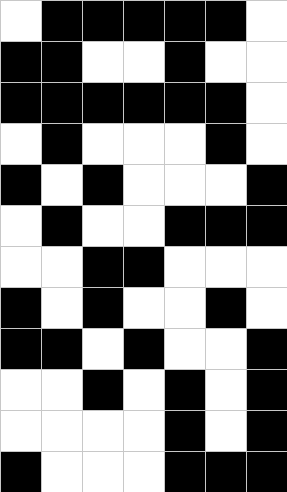[["white", "black", "black", "black", "black", "black", "white"], ["black", "black", "white", "white", "black", "white", "white"], ["black", "black", "black", "black", "black", "black", "white"], ["white", "black", "white", "white", "white", "black", "white"], ["black", "white", "black", "white", "white", "white", "black"], ["white", "black", "white", "white", "black", "black", "black"], ["white", "white", "black", "black", "white", "white", "white"], ["black", "white", "black", "white", "white", "black", "white"], ["black", "black", "white", "black", "white", "white", "black"], ["white", "white", "black", "white", "black", "white", "black"], ["white", "white", "white", "white", "black", "white", "black"], ["black", "white", "white", "white", "black", "black", "black"]]